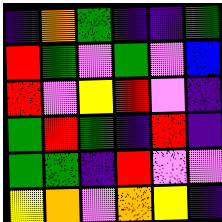[["indigo", "orange", "green", "indigo", "indigo", "green"], ["red", "green", "violet", "green", "violet", "blue"], ["red", "violet", "yellow", "red", "violet", "indigo"], ["green", "red", "green", "indigo", "red", "indigo"], ["green", "green", "indigo", "red", "violet", "violet"], ["yellow", "orange", "violet", "orange", "yellow", "indigo"]]